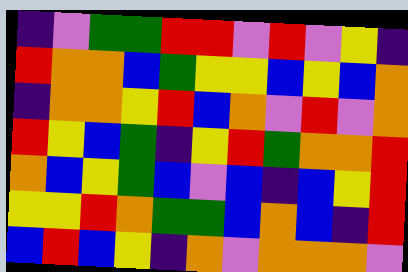[["indigo", "violet", "green", "green", "red", "red", "violet", "red", "violet", "yellow", "indigo"], ["red", "orange", "orange", "blue", "green", "yellow", "yellow", "blue", "yellow", "blue", "orange"], ["indigo", "orange", "orange", "yellow", "red", "blue", "orange", "violet", "red", "violet", "orange"], ["red", "yellow", "blue", "green", "indigo", "yellow", "red", "green", "orange", "orange", "red"], ["orange", "blue", "yellow", "green", "blue", "violet", "blue", "indigo", "blue", "yellow", "red"], ["yellow", "yellow", "red", "orange", "green", "green", "blue", "orange", "blue", "indigo", "red"], ["blue", "red", "blue", "yellow", "indigo", "orange", "violet", "orange", "orange", "orange", "violet"]]